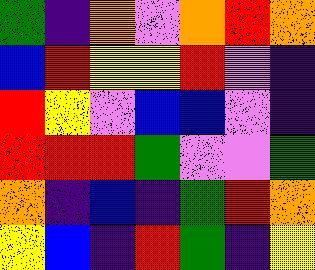[["green", "indigo", "orange", "violet", "orange", "red", "orange"], ["blue", "red", "yellow", "yellow", "red", "violet", "indigo"], ["red", "yellow", "violet", "blue", "blue", "violet", "indigo"], ["red", "red", "red", "green", "violet", "violet", "green"], ["orange", "indigo", "blue", "indigo", "green", "red", "orange"], ["yellow", "blue", "indigo", "red", "green", "indigo", "yellow"]]